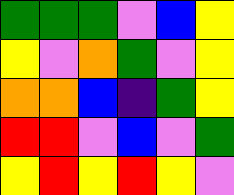[["green", "green", "green", "violet", "blue", "yellow"], ["yellow", "violet", "orange", "green", "violet", "yellow"], ["orange", "orange", "blue", "indigo", "green", "yellow"], ["red", "red", "violet", "blue", "violet", "green"], ["yellow", "red", "yellow", "red", "yellow", "violet"]]